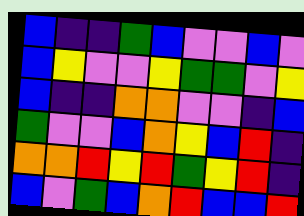[["blue", "indigo", "indigo", "green", "blue", "violet", "violet", "blue", "violet"], ["blue", "yellow", "violet", "violet", "yellow", "green", "green", "violet", "yellow"], ["blue", "indigo", "indigo", "orange", "orange", "violet", "violet", "indigo", "blue"], ["green", "violet", "violet", "blue", "orange", "yellow", "blue", "red", "indigo"], ["orange", "orange", "red", "yellow", "red", "green", "yellow", "red", "indigo"], ["blue", "violet", "green", "blue", "orange", "red", "blue", "blue", "red"]]